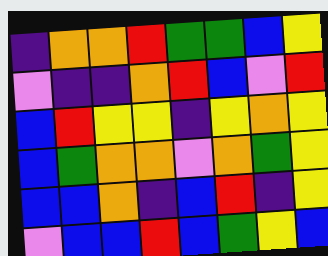[["indigo", "orange", "orange", "red", "green", "green", "blue", "yellow"], ["violet", "indigo", "indigo", "orange", "red", "blue", "violet", "red"], ["blue", "red", "yellow", "yellow", "indigo", "yellow", "orange", "yellow"], ["blue", "green", "orange", "orange", "violet", "orange", "green", "yellow"], ["blue", "blue", "orange", "indigo", "blue", "red", "indigo", "yellow"], ["violet", "blue", "blue", "red", "blue", "green", "yellow", "blue"]]